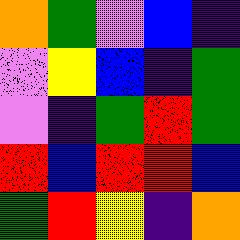[["orange", "green", "violet", "blue", "indigo"], ["violet", "yellow", "blue", "indigo", "green"], ["violet", "indigo", "green", "red", "green"], ["red", "blue", "red", "red", "blue"], ["green", "red", "yellow", "indigo", "orange"]]